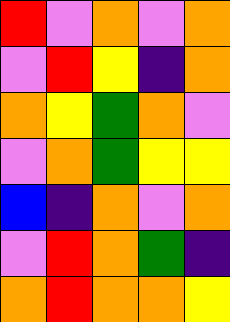[["red", "violet", "orange", "violet", "orange"], ["violet", "red", "yellow", "indigo", "orange"], ["orange", "yellow", "green", "orange", "violet"], ["violet", "orange", "green", "yellow", "yellow"], ["blue", "indigo", "orange", "violet", "orange"], ["violet", "red", "orange", "green", "indigo"], ["orange", "red", "orange", "orange", "yellow"]]